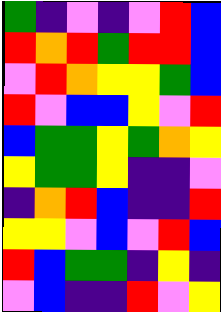[["green", "indigo", "violet", "indigo", "violet", "red", "blue"], ["red", "orange", "red", "green", "red", "red", "blue"], ["violet", "red", "orange", "yellow", "yellow", "green", "blue"], ["red", "violet", "blue", "blue", "yellow", "violet", "red"], ["blue", "green", "green", "yellow", "green", "orange", "yellow"], ["yellow", "green", "green", "yellow", "indigo", "indigo", "violet"], ["indigo", "orange", "red", "blue", "indigo", "indigo", "red"], ["yellow", "yellow", "violet", "blue", "violet", "red", "blue"], ["red", "blue", "green", "green", "indigo", "yellow", "indigo"], ["violet", "blue", "indigo", "indigo", "red", "violet", "yellow"]]